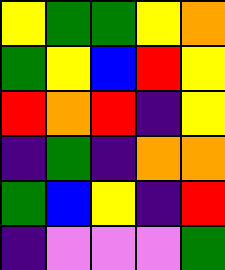[["yellow", "green", "green", "yellow", "orange"], ["green", "yellow", "blue", "red", "yellow"], ["red", "orange", "red", "indigo", "yellow"], ["indigo", "green", "indigo", "orange", "orange"], ["green", "blue", "yellow", "indigo", "red"], ["indigo", "violet", "violet", "violet", "green"]]